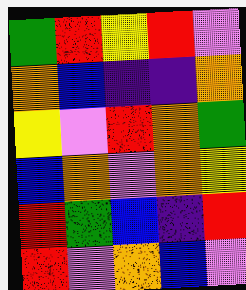[["green", "red", "yellow", "red", "violet"], ["orange", "blue", "indigo", "indigo", "orange"], ["yellow", "violet", "red", "orange", "green"], ["blue", "orange", "violet", "orange", "yellow"], ["red", "green", "blue", "indigo", "red"], ["red", "violet", "orange", "blue", "violet"]]